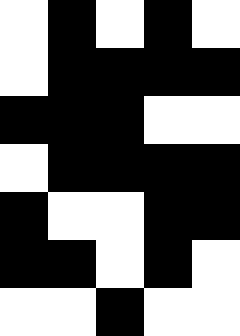[["white", "black", "white", "black", "white"], ["white", "black", "black", "black", "black"], ["black", "black", "black", "white", "white"], ["white", "black", "black", "black", "black"], ["black", "white", "white", "black", "black"], ["black", "black", "white", "black", "white"], ["white", "white", "black", "white", "white"]]